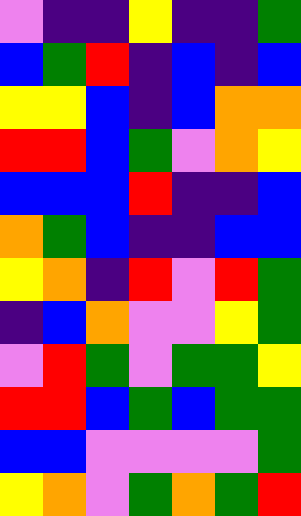[["violet", "indigo", "indigo", "yellow", "indigo", "indigo", "green"], ["blue", "green", "red", "indigo", "blue", "indigo", "blue"], ["yellow", "yellow", "blue", "indigo", "blue", "orange", "orange"], ["red", "red", "blue", "green", "violet", "orange", "yellow"], ["blue", "blue", "blue", "red", "indigo", "indigo", "blue"], ["orange", "green", "blue", "indigo", "indigo", "blue", "blue"], ["yellow", "orange", "indigo", "red", "violet", "red", "green"], ["indigo", "blue", "orange", "violet", "violet", "yellow", "green"], ["violet", "red", "green", "violet", "green", "green", "yellow"], ["red", "red", "blue", "green", "blue", "green", "green"], ["blue", "blue", "violet", "violet", "violet", "violet", "green"], ["yellow", "orange", "violet", "green", "orange", "green", "red"]]